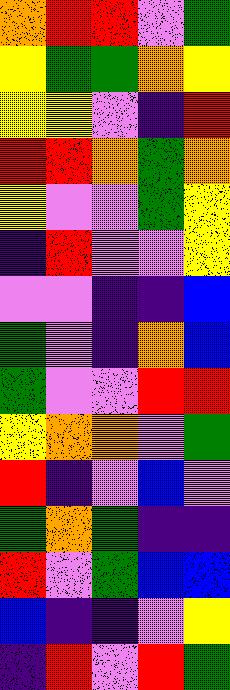[["orange", "red", "red", "violet", "green"], ["yellow", "green", "green", "orange", "yellow"], ["yellow", "yellow", "violet", "indigo", "red"], ["red", "red", "orange", "green", "orange"], ["yellow", "violet", "violet", "green", "yellow"], ["indigo", "red", "violet", "violet", "yellow"], ["violet", "violet", "indigo", "indigo", "blue"], ["green", "violet", "indigo", "orange", "blue"], ["green", "violet", "violet", "red", "red"], ["yellow", "orange", "orange", "violet", "green"], ["red", "indigo", "violet", "blue", "violet"], ["green", "orange", "green", "indigo", "indigo"], ["red", "violet", "green", "blue", "blue"], ["blue", "indigo", "indigo", "violet", "yellow"], ["indigo", "red", "violet", "red", "green"]]